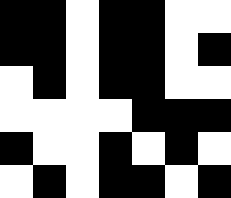[["black", "black", "white", "black", "black", "white", "white"], ["black", "black", "white", "black", "black", "white", "black"], ["white", "black", "white", "black", "black", "white", "white"], ["white", "white", "white", "white", "black", "black", "black"], ["black", "white", "white", "black", "white", "black", "white"], ["white", "black", "white", "black", "black", "white", "black"]]